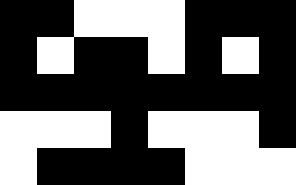[["black", "black", "white", "white", "white", "black", "black", "black"], ["black", "white", "black", "black", "white", "black", "white", "black"], ["black", "black", "black", "black", "black", "black", "black", "black"], ["white", "white", "white", "black", "white", "white", "white", "black"], ["white", "black", "black", "black", "black", "white", "white", "white"]]